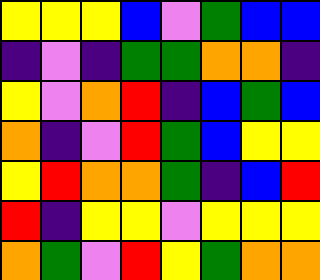[["yellow", "yellow", "yellow", "blue", "violet", "green", "blue", "blue"], ["indigo", "violet", "indigo", "green", "green", "orange", "orange", "indigo"], ["yellow", "violet", "orange", "red", "indigo", "blue", "green", "blue"], ["orange", "indigo", "violet", "red", "green", "blue", "yellow", "yellow"], ["yellow", "red", "orange", "orange", "green", "indigo", "blue", "red"], ["red", "indigo", "yellow", "yellow", "violet", "yellow", "yellow", "yellow"], ["orange", "green", "violet", "red", "yellow", "green", "orange", "orange"]]